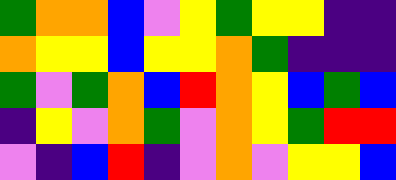[["green", "orange", "orange", "blue", "violet", "yellow", "green", "yellow", "yellow", "indigo", "indigo"], ["orange", "yellow", "yellow", "blue", "yellow", "yellow", "orange", "green", "indigo", "indigo", "indigo"], ["green", "violet", "green", "orange", "blue", "red", "orange", "yellow", "blue", "green", "blue"], ["indigo", "yellow", "violet", "orange", "green", "violet", "orange", "yellow", "green", "red", "red"], ["violet", "indigo", "blue", "red", "indigo", "violet", "orange", "violet", "yellow", "yellow", "blue"]]